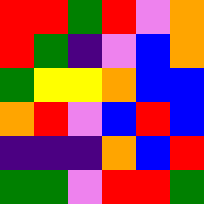[["red", "red", "green", "red", "violet", "orange"], ["red", "green", "indigo", "violet", "blue", "orange"], ["green", "yellow", "yellow", "orange", "blue", "blue"], ["orange", "red", "violet", "blue", "red", "blue"], ["indigo", "indigo", "indigo", "orange", "blue", "red"], ["green", "green", "violet", "red", "red", "green"]]